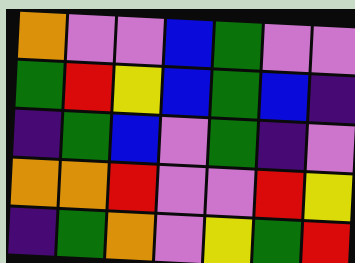[["orange", "violet", "violet", "blue", "green", "violet", "violet"], ["green", "red", "yellow", "blue", "green", "blue", "indigo"], ["indigo", "green", "blue", "violet", "green", "indigo", "violet"], ["orange", "orange", "red", "violet", "violet", "red", "yellow"], ["indigo", "green", "orange", "violet", "yellow", "green", "red"]]